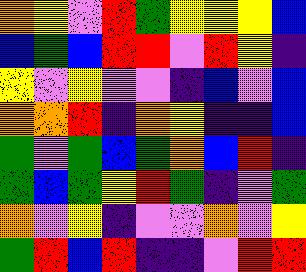[["orange", "yellow", "violet", "red", "green", "yellow", "yellow", "yellow", "blue"], ["blue", "green", "blue", "red", "red", "violet", "red", "yellow", "indigo"], ["yellow", "violet", "yellow", "violet", "violet", "indigo", "blue", "violet", "blue"], ["orange", "orange", "red", "indigo", "orange", "yellow", "indigo", "indigo", "blue"], ["green", "violet", "green", "blue", "green", "orange", "blue", "red", "indigo"], ["green", "blue", "green", "yellow", "red", "green", "indigo", "violet", "green"], ["orange", "violet", "yellow", "indigo", "violet", "violet", "orange", "violet", "yellow"], ["green", "red", "blue", "red", "indigo", "indigo", "violet", "red", "red"]]